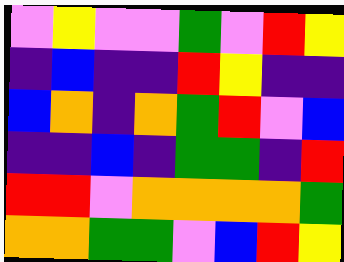[["violet", "yellow", "violet", "violet", "green", "violet", "red", "yellow"], ["indigo", "blue", "indigo", "indigo", "red", "yellow", "indigo", "indigo"], ["blue", "orange", "indigo", "orange", "green", "red", "violet", "blue"], ["indigo", "indigo", "blue", "indigo", "green", "green", "indigo", "red"], ["red", "red", "violet", "orange", "orange", "orange", "orange", "green"], ["orange", "orange", "green", "green", "violet", "blue", "red", "yellow"]]